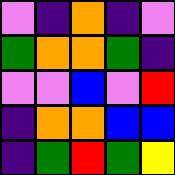[["violet", "indigo", "orange", "indigo", "violet"], ["green", "orange", "orange", "green", "indigo"], ["violet", "violet", "blue", "violet", "red"], ["indigo", "orange", "orange", "blue", "blue"], ["indigo", "green", "red", "green", "yellow"]]